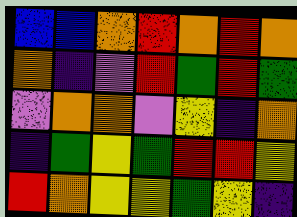[["blue", "blue", "orange", "red", "orange", "red", "orange"], ["orange", "indigo", "violet", "red", "green", "red", "green"], ["violet", "orange", "orange", "violet", "yellow", "indigo", "orange"], ["indigo", "green", "yellow", "green", "red", "red", "yellow"], ["red", "orange", "yellow", "yellow", "green", "yellow", "indigo"]]